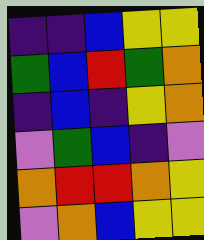[["indigo", "indigo", "blue", "yellow", "yellow"], ["green", "blue", "red", "green", "orange"], ["indigo", "blue", "indigo", "yellow", "orange"], ["violet", "green", "blue", "indigo", "violet"], ["orange", "red", "red", "orange", "yellow"], ["violet", "orange", "blue", "yellow", "yellow"]]